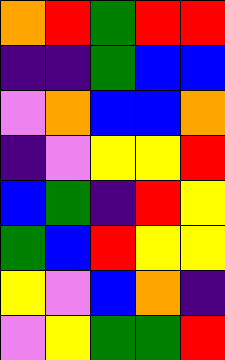[["orange", "red", "green", "red", "red"], ["indigo", "indigo", "green", "blue", "blue"], ["violet", "orange", "blue", "blue", "orange"], ["indigo", "violet", "yellow", "yellow", "red"], ["blue", "green", "indigo", "red", "yellow"], ["green", "blue", "red", "yellow", "yellow"], ["yellow", "violet", "blue", "orange", "indigo"], ["violet", "yellow", "green", "green", "red"]]